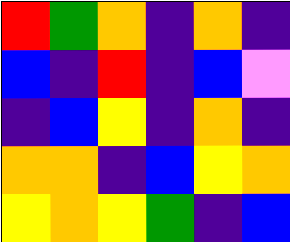[["red", "green", "orange", "indigo", "orange", "indigo"], ["blue", "indigo", "red", "indigo", "blue", "violet"], ["indigo", "blue", "yellow", "indigo", "orange", "indigo"], ["orange", "orange", "indigo", "blue", "yellow", "orange"], ["yellow", "orange", "yellow", "green", "indigo", "blue"]]